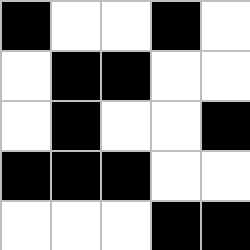[["black", "white", "white", "black", "white"], ["white", "black", "black", "white", "white"], ["white", "black", "white", "white", "black"], ["black", "black", "black", "white", "white"], ["white", "white", "white", "black", "black"]]